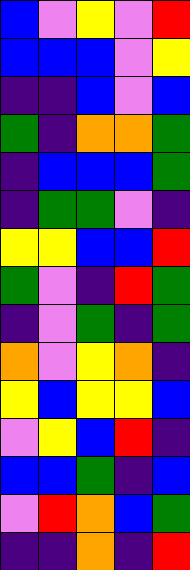[["blue", "violet", "yellow", "violet", "red"], ["blue", "blue", "blue", "violet", "yellow"], ["indigo", "indigo", "blue", "violet", "blue"], ["green", "indigo", "orange", "orange", "green"], ["indigo", "blue", "blue", "blue", "green"], ["indigo", "green", "green", "violet", "indigo"], ["yellow", "yellow", "blue", "blue", "red"], ["green", "violet", "indigo", "red", "green"], ["indigo", "violet", "green", "indigo", "green"], ["orange", "violet", "yellow", "orange", "indigo"], ["yellow", "blue", "yellow", "yellow", "blue"], ["violet", "yellow", "blue", "red", "indigo"], ["blue", "blue", "green", "indigo", "blue"], ["violet", "red", "orange", "blue", "green"], ["indigo", "indigo", "orange", "indigo", "red"]]